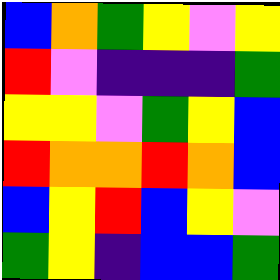[["blue", "orange", "green", "yellow", "violet", "yellow"], ["red", "violet", "indigo", "indigo", "indigo", "green"], ["yellow", "yellow", "violet", "green", "yellow", "blue"], ["red", "orange", "orange", "red", "orange", "blue"], ["blue", "yellow", "red", "blue", "yellow", "violet"], ["green", "yellow", "indigo", "blue", "blue", "green"]]